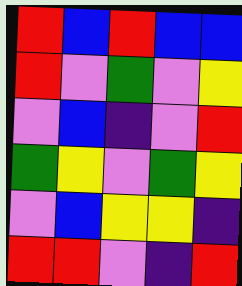[["red", "blue", "red", "blue", "blue"], ["red", "violet", "green", "violet", "yellow"], ["violet", "blue", "indigo", "violet", "red"], ["green", "yellow", "violet", "green", "yellow"], ["violet", "blue", "yellow", "yellow", "indigo"], ["red", "red", "violet", "indigo", "red"]]